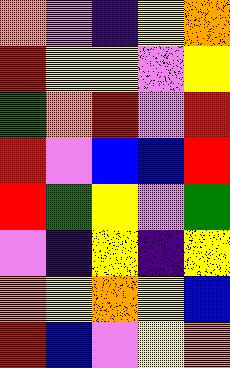[["orange", "violet", "indigo", "yellow", "orange"], ["red", "yellow", "yellow", "violet", "yellow"], ["green", "orange", "red", "violet", "red"], ["red", "violet", "blue", "blue", "red"], ["red", "green", "yellow", "violet", "green"], ["violet", "indigo", "yellow", "indigo", "yellow"], ["orange", "yellow", "orange", "yellow", "blue"], ["red", "blue", "violet", "yellow", "orange"]]